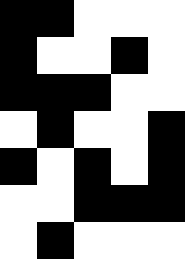[["black", "black", "white", "white", "white"], ["black", "white", "white", "black", "white"], ["black", "black", "black", "white", "white"], ["white", "black", "white", "white", "black"], ["black", "white", "black", "white", "black"], ["white", "white", "black", "black", "black"], ["white", "black", "white", "white", "white"]]